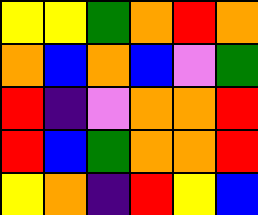[["yellow", "yellow", "green", "orange", "red", "orange"], ["orange", "blue", "orange", "blue", "violet", "green"], ["red", "indigo", "violet", "orange", "orange", "red"], ["red", "blue", "green", "orange", "orange", "red"], ["yellow", "orange", "indigo", "red", "yellow", "blue"]]